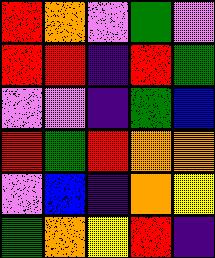[["red", "orange", "violet", "green", "violet"], ["red", "red", "indigo", "red", "green"], ["violet", "violet", "indigo", "green", "blue"], ["red", "green", "red", "orange", "orange"], ["violet", "blue", "indigo", "orange", "yellow"], ["green", "orange", "yellow", "red", "indigo"]]